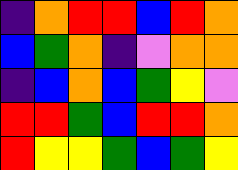[["indigo", "orange", "red", "red", "blue", "red", "orange"], ["blue", "green", "orange", "indigo", "violet", "orange", "orange"], ["indigo", "blue", "orange", "blue", "green", "yellow", "violet"], ["red", "red", "green", "blue", "red", "red", "orange"], ["red", "yellow", "yellow", "green", "blue", "green", "yellow"]]